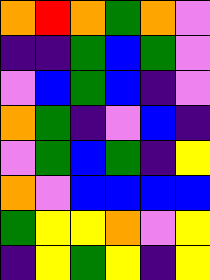[["orange", "red", "orange", "green", "orange", "violet"], ["indigo", "indigo", "green", "blue", "green", "violet"], ["violet", "blue", "green", "blue", "indigo", "violet"], ["orange", "green", "indigo", "violet", "blue", "indigo"], ["violet", "green", "blue", "green", "indigo", "yellow"], ["orange", "violet", "blue", "blue", "blue", "blue"], ["green", "yellow", "yellow", "orange", "violet", "yellow"], ["indigo", "yellow", "green", "yellow", "indigo", "yellow"]]